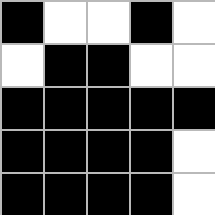[["black", "white", "white", "black", "white"], ["white", "black", "black", "white", "white"], ["black", "black", "black", "black", "black"], ["black", "black", "black", "black", "white"], ["black", "black", "black", "black", "white"]]